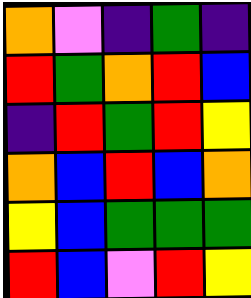[["orange", "violet", "indigo", "green", "indigo"], ["red", "green", "orange", "red", "blue"], ["indigo", "red", "green", "red", "yellow"], ["orange", "blue", "red", "blue", "orange"], ["yellow", "blue", "green", "green", "green"], ["red", "blue", "violet", "red", "yellow"]]